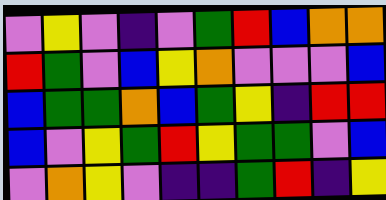[["violet", "yellow", "violet", "indigo", "violet", "green", "red", "blue", "orange", "orange"], ["red", "green", "violet", "blue", "yellow", "orange", "violet", "violet", "violet", "blue"], ["blue", "green", "green", "orange", "blue", "green", "yellow", "indigo", "red", "red"], ["blue", "violet", "yellow", "green", "red", "yellow", "green", "green", "violet", "blue"], ["violet", "orange", "yellow", "violet", "indigo", "indigo", "green", "red", "indigo", "yellow"]]